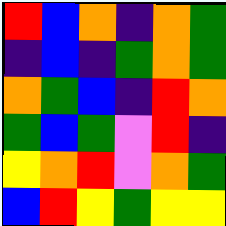[["red", "blue", "orange", "indigo", "orange", "green"], ["indigo", "blue", "indigo", "green", "orange", "green"], ["orange", "green", "blue", "indigo", "red", "orange"], ["green", "blue", "green", "violet", "red", "indigo"], ["yellow", "orange", "red", "violet", "orange", "green"], ["blue", "red", "yellow", "green", "yellow", "yellow"]]